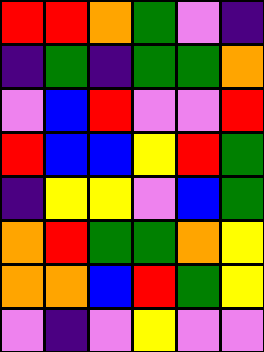[["red", "red", "orange", "green", "violet", "indigo"], ["indigo", "green", "indigo", "green", "green", "orange"], ["violet", "blue", "red", "violet", "violet", "red"], ["red", "blue", "blue", "yellow", "red", "green"], ["indigo", "yellow", "yellow", "violet", "blue", "green"], ["orange", "red", "green", "green", "orange", "yellow"], ["orange", "orange", "blue", "red", "green", "yellow"], ["violet", "indigo", "violet", "yellow", "violet", "violet"]]